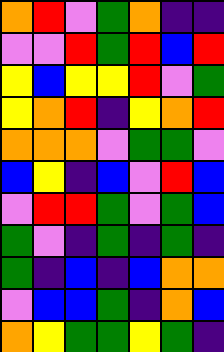[["orange", "red", "violet", "green", "orange", "indigo", "indigo"], ["violet", "violet", "red", "green", "red", "blue", "red"], ["yellow", "blue", "yellow", "yellow", "red", "violet", "green"], ["yellow", "orange", "red", "indigo", "yellow", "orange", "red"], ["orange", "orange", "orange", "violet", "green", "green", "violet"], ["blue", "yellow", "indigo", "blue", "violet", "red", "blue"], ["violet", "red", "red", "green", "violet", "green", "blue"], ["green", "violet", "indigo", "green", "indigo", "green", "indigo"], ["green", "indigo", "blue", "indigo", "blue", "orange", "orange"], ["violet", "blue", "blue", "green", "indigo", "orange", "blue"], ["orange", "yellow", "green", "green", "yellow", "green", "indigo"]]